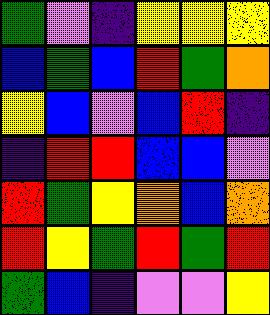[["green", "violet", "indigo", "yellow", "yellow", "yellow"], ["blue", "green", "blue", "red", "green", "orange"], ["yellow", "blue", "violet", "blue", "red", "indigo"], ["indigo", "red", "red", "blue", "blue", "violet"], ["red", "green", "yellow", "orange", "blue", "orange"], ["red", "yellow", "green", "red", "green", "red"], ["green", "blue", "indigo", "violet", "violet", "yellow"]]